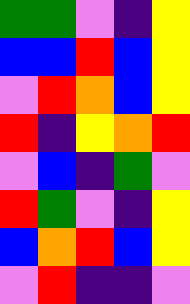[["green", "green", "violet", "indigo", "yellow"], ["blue", "blue", "red", "blue", "yellow"], ["violet", "red", "orange", "blue", "yellow"], ["red", "indigo", "yellow", "orange", "red"], ["violet", "blue", "indigo", "green", "violet"], ["red", "green", "violet", "indigo", "yellow"], ["blue", "orange", "red", "blue", "yellow"], ["violet", "red", "indigo", "indigo", "violet"]]